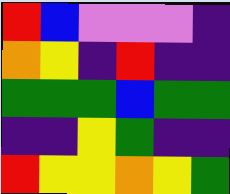[["red", "blue", "violet", "violet", "violet", "indigo"], ["orange", "yellow", "indigo", "red", "indigo", "indigo"], ["green", "green", "green", "blue", "green", "green"], ["indigo", "indigo", "yellow", "green", "indigo", "indigo"], ["red", "yellow", "yellow", "orange", "yellow", "green"]]